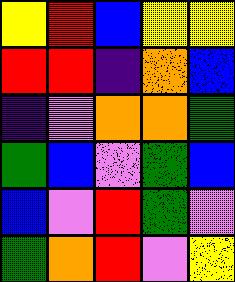[["yellow", "red", "blue", "yellow", "yellow"], ["red", "red", "indigo", "orange", "blue"], ["indigo", "violet", "orange", "orange", "green"], ["green", "blue", "violet", "green", "blue"], ["blue", "violet", "red", "green", "violet"], ["green", "orange", "red", "violet", "yellow"]]